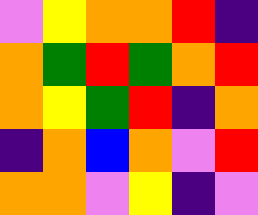[["violet", "yellow", "orange", "orange", "red", "indigo"], ["orange", "green", "red", "green", "orange", "red"], ["orange", "yellow", "green", "red", "indigo", "orange"], ["indigo", "orange", "blue", "orange", "violet", "red"], ["orange", "orange", "violet", "yellow", "indigo", "violet"]]